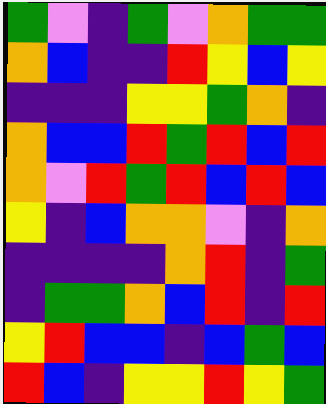[["green", "violet", "indigo", "green", "violet", "orange", "green", "green"], ["orange", "blue", "indigo", "indigo", "red", "yellow", "blue", "yellow"], ["indigo", "indigo", "indigo", "yellow", "yellow", "green", "orange", "indigo"], ["orange", "blue", "blue", "red", "green", "red", "blue", "red"], ["orange", "violet", "red", "green", "red", "blue", "red", "blue"], ["yellow", "indigo", "blue", "orange", "orange", "violet", "indigo", "orange"], ["indigo", "indigo", "indigo", "indigo", "orange", "red", "indigo", "green"], ["indigo", "green", "green", "orange", "blue", "red", "indigo", "red"], ["yellow", "red", "blue", "blue", "indigo", "blue", "green", "blue"], ["red", "blue", "indigo", "yellow", "yellow", "red", "yellow", "green"]]